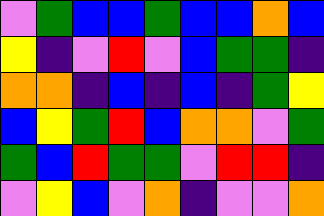[["violet", "green", "blue", "blue", "green", "blue", "blue", "orange", "blue"], ["yellow", "indigo", "violet", "red", "violet", "blue", "green", "green", "indigo"], ["orange", "orange", "indigo", "blue", "indigo", "blue", "indigo", "green", "yellow"], ["blue", "yellow", "green", "red", "blue", "orange", "orange", "violet", "green"], ["green", "blue", "red", "green", "green", "violet", "red", "red", "indigo"], ["violet", "yellow", "blue", "violet", "orange", "indigo", "violet", "violet", "orange"]]